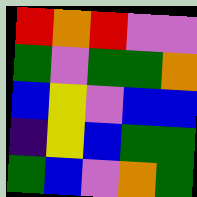[["red", "orange", "red", "violet", "violet"], ["green", "violet", "green", "green", "orange"], ["blue", "yellow", "violet", "blue", "blue"], ["indigo", "yellow", "blue", "green", "green"], ["green", "blue", "violet", "orange", "green"]]